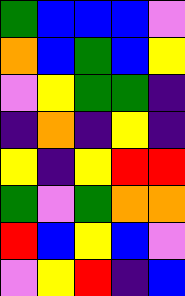[["green", "blue", "blue", "blue", "violet"], ["orange", "blue", "green", "blue", "yellow"], ["violet", "yellow", "green", "green", "indigo"], ["indigo", "orange", "indigo", "yellow", "indigo"], ["yellow", "indigo", "yellow", "red", "red"], ["green", "violet", "green", "orange", "orange"], ["red", "blue", "yellow", "blue", "violet"], ["violet", "yellow", "red", "indigo", "blue"]]